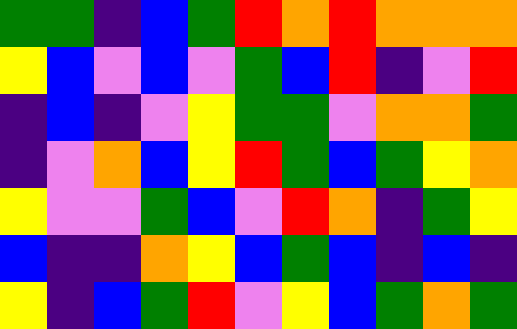[["green", "green", "indigo", "blue", "green", "red", "orange", "red", "orange", "orange", "orange"], ["yellow", "blue", "violet", "blue", "violet", "green", "blue", "red", "indigo", "violet", "red"], ["indigo", "blue", "indigo", "violet", "yellow", "green", "green", "violet", "orange", "orange", "green"], ["indigo", "violet", "orange", "blue", "yellow", "red", "green", "blue", "green", "yellow", "orange"], ["yellow", "violet", "violet", "green", "blue", "violet", "red", "orange", "indigo", "green", "yellow"], ["blue", "indigo", "indigo", "orange", "yellow", "blue", "green", "blue", "indigo", "blue", "indigo"], ["yellow", "indigo", "blue", "green", "red", "violet", "yellow", "blue", "green", "orange", "green"]]